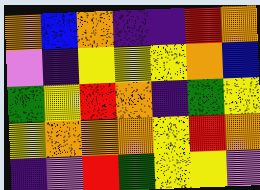[["orange", "blue", "orange", "indigo", "indigo", "red", "orange"], ["violet", "indigo", "yellow", "yellow", "yellow", "orange", "blue"], ["green", "yellow", "red", "orange", "indigo", "green", "yellow"], ["yellow", "orange", "orange", "orange", "yellow", "red", "orange"], ["indigo", "violet", "red", "green", "yellow", "yellow", "violet"]]